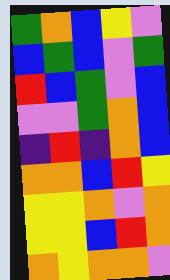[["green", "orange", "blue", "yellow", "violet"], ["blue", "green", "blue", "violet", "green"], ["red", "blue", "green", "violet", "blue"], ["violet", "violet", "green", "orange", "blue"], ["indigo", "red", "indigo", "orange", "blue"], ["orange", "orange", "blue", "red", "yellow"], ["yellow", "yellow", "orange", "violet", "orange"], ["yellow", "yellow", "blue", "red", "orange"], ["orange", "yellow", "orange", "orange", "violet"]]